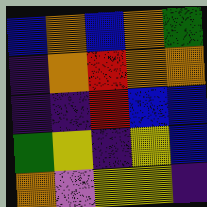[["blue", "orange", "blue", "orange", "green"], ["indigo", "orange", "red", "orange", "orange"], ["indigo", "indigo", "red", "blue", "blue"], ["green", "yellow", "indigo", "yellow", "blue"], ["orange", "violet", "yellow", "yellow", "indigo"]]